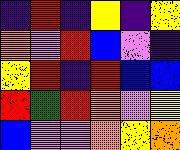[["indigo", "red", "indigo", "yellow", "indigo", "yellow"], ["orange", "violet", "red", "blue", "violet", "indigo"], ["yellow", "red", "indigo", "red", "blue", "blue"], ["red", "green", "red", "orange", "violet", "yellow"], ["blue", "violet", "violet", "orange", "yellow", "orange"]]